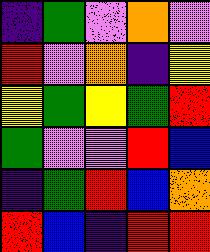[["indigo", "green", "violet", "orange", "violet"], ["red", "violet", "orange", "indigo", "yellow"], ["yellow", "green", "yellow", "green", "red"], ["green", "violet", "violet", "red", "blue"], ["indigo", "green", "red", "blue", "orange"], ["red", "blue", "indigo", "red", "red"]]